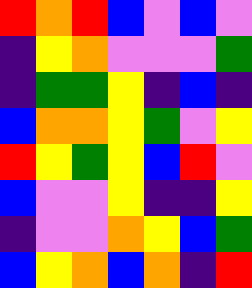[["red", "orange", "red", "blue", "violet", "blue", "violet"], ["indigo", "yellow", "orange", "violet", "violet", "violet", "green"], ["indigo", "green", "green", "yellow", "indigo", "blue", "indigo"], ["blue", "orange", "orange", "yellow", "green", "violet", "yellow"], ["red", "yellow", "green", "yellow", "blue", "red", "violet"], ["blue", "violet", "violet", "yellow", "indigo", "indigo", "yellow"], ["indigo", "violet", "violet", "orange", "yellow", "blue", "green"], ["blue", "yellow", "orange", "blue", "orange", "indigo", "red"]]